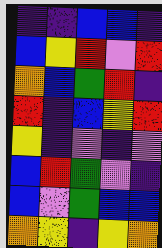[["indigo", "indigo", "blue", "blue", "indigo"], ["blue", "yellow", "red", "violet", "red"], ["orange", "blue", "green", "red", "indigo"], ["red", "indigo", "blue", "yellow", "red"], ["yellow", "indigo", "violet", "indigo", "violet"], ["blue", "red", "green", "violet", "indigo"], ["blue", "violet", "green", "blue", "blue"], ["orange", "yellow", "indigo", "yellow", "orange"]]